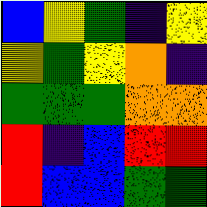[["blue", "yellow", "green", "indigo", "yellow"], ["yellow", "green", "yellow", "orange", "indigo"], ["green", "green", "green", "orange", "orange"], ["red", "indigo", "blue", "red", "red"], ["red", "blue", "blue", "green", "green"]]